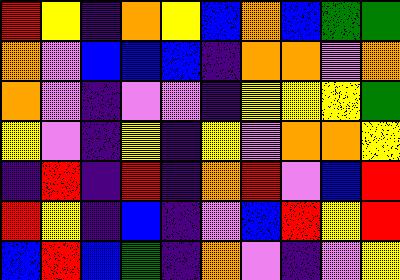[["red", "yellow", "indigo", "orange", "yellow", "blue", "orange", "blue", "green", "green"], ["orange", "violet", "blue", "blue", "blue", "indigo", "orange", "orange", "violet", "orange"], ["orange", "violet", "indigo", "violet", "violet", "indigo", "yellow", "yellow", "yellow", "green"], ["yellow", "violet", "indigo", "yellow", "indigo", "yellow", "violet", "orange", "orange", "yellow"], ["indigo", "red", "indigo", "red", "indigo", "orange", "red", "violet", "blue", "red"], ["red", "yellow", "indigo", "blue", "indigo", "violet", "blue", "red", "yellow", "red"], ["blue", "red", "blue", "green", "indigo", "orange", "violet", "indigo", "violet", "yellow"]]